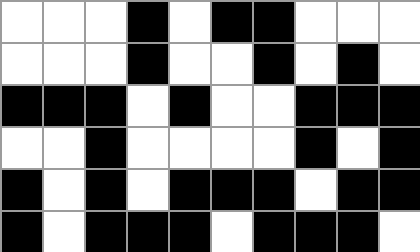[["white", "white", "white", "black", "white", "black", "black", "white", "white", "white"], ["white", "white", "white", "black", "white", "white", "black", "white", "black", "white"], ["black", "black", "black", "white", "black", "white", "white", "black", "black", "black"], ["white", "white", "black", "white", "white", "white", "white", "black", "white", "black"], ["black", "white", "black", "white", "black", "black", "black", "white", "black", "black"], ["black", "white", "black", "black", "black", "white", "black", "black", "black", "white"]]